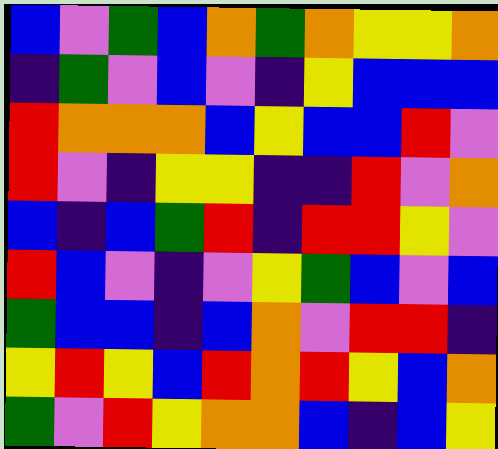[["blue", "violet", "green", "blue", "orange", "green", "orange", "yellow", "yellow", "orange"], ["indigo", "green", "violet", "blue", "violet", "indigo", "yellow", "blue", "blue", "blue"], ["red", "orange", "orange", "orange", "blue", "yellow", "blue", "blue", "red", "violet"], ["red", "violet", "indigo", "yellow", "yellow", "indigo", "indigo", "red", "violet", "orange"], ["blue", "indigo", "blue", "green", "red", "indigo", "red", "red", "yellow", "violet"], ["red", "blue", "violet", "indigo", "violet", "yellow", "green", "blue", "violet", "blue"], ["green", "blue", "blue", "indigo", "blue", "orange", "violet", "red", "red", "indigo"], ["yellow", "red", "yellow", "blue", "red", "orange", "red", "yellow", "blue", "orange"], ["green", "violet", "red", "yellow", "orange", "orange", "blue", "indigo", "blue", "yellow"]]